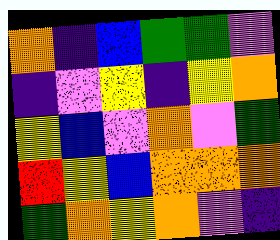[["orange", "indigo", "blue", "green", "green", "violet"], ["indigo", "violet", "yellow", "indigo", "yellow", "orange"], ["yellow", "blue", "violet", "orange", "violet", "green"], ["red", "yellow", "blue", "orange", "orange", "orange"], ["green", "orange", "yellow", "orange", "violet", "indigo"]]